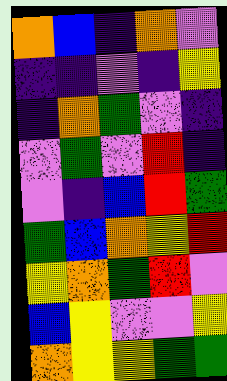[["orange", "blue", "indigo", "orange", "violet"], ["indigo", "indigo", "violet", "indigo", "yellow"], ["indigo", "orange", "green", "violet", "indigo"], ["violet", "green", "violet", "red", "indigo"], ["violet", "indigo", "blue", "red", "green"], ["green", "blue", "orange", "yellow", "red"], ["yellow", "orange", "green", "red", "violet"], ["blue", "yellow", "violet", "violet", "yellow"], ["orange", "yellow", "yellow", "green", "green"]]